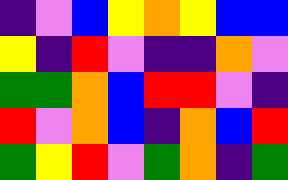[["indigo", "violet", "blue", "yellow", "orange", "yellow", "blue", "blue"], ["yellow", "indigo", "red", "violet", "indigo", "indigo", "orange", "violet"], ["green", "green", "orange", "blue", "red", "red", "violet", "indigo"], ["red", "violet", "orange", "blue", "indigo", "orange", "blue", "red"], ["green", "yellow", "red", "violet", "green", "orange", "indigo", "green"]]